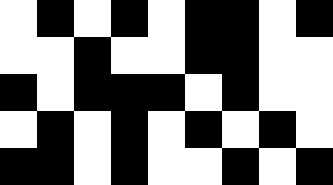[["white", "black", "white", "black", "white", "black", "black", "white", "black"], ["white", "white", "black", "white", "white", "black", "black", "white", "white"], ["black", "white", "black", "black", "black", "white", "black", "white", "white"], ["white", "black", "white", "black", "white", "black", "white", "black", "white"], ["black", "black", "white", "black", "white", "white", "black", "white", "black"]]